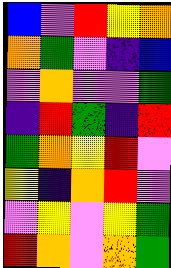[["blue", "violet", "red", "yellow", "orange"], ["orange", "green", "violet", "indigo", "blue"], ["violet", "orange", "violet", "violet", "green"], ["indigo", "red", "green", "indigo", "red"], ["green", "orange", "yellow", "red", "violet"], ["yellow", "indigo", "orange", "red", "violet"], ["violet", "yellow", "violet", "yellow", "green"], ["red", "orange", "violet", "orange", "green"]]